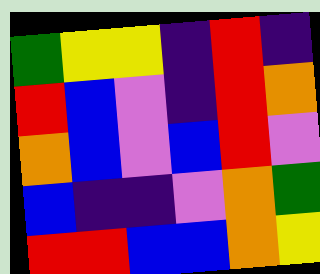[["green", "yellow", "yellow", "indigo", "red", "indigo"], ["red", "blue", "violet", "indigo", "red", "orange"], ["orange", "blue", "violet", "blue", "red", "violet"], ["blue", "indigo", "indigo", "violet", "orange", "green"], ["red", "red", "blue", "blue", "orange", "yellow"]]